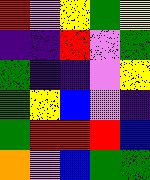[["red", "violet", "yellow", "green", "yellow"], ["indigo", "indigo", "red", "violet", "green"], ["green", "indigo", "indigo", "violet", "yellow"], ["green", "yellow", "blue", "violet", "indigo"], ["green", "red", "red", "red", "blue"], ["orange", "violet", "blue", "green", "green"]]